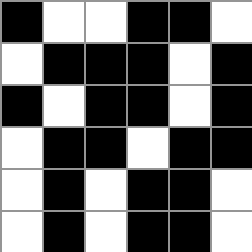[["black", "white", "white", "black", "black", "white"], ["white", "black", "black", "black", "white", "black"], ["black", "white", "black", "black", "white", "black"], ["white", "black", "black", "white", "black", "black"], ["white", "black", "white", "black", "black", "white"], ["white", "black", "white", "black", "black", "white"]]